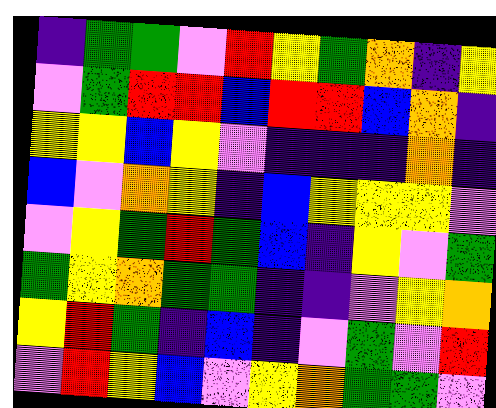[["indigo", "green", "green", "violet", "red", "yellow", "green", "orange", "indigo", "yellow"], ["violet", "green", "red", "red", "blue", "red", "red", "blue", "orange", "indigo"], ["yellow", "yellow", "blue", "yellow", "violet", "indigo", "indigo", "indigo", "orange", "indigo"], ["blue", "violet", "orange", "yellow", "indigo", "blue", "yellow", "yellow", "yellow", "violet"], ["violet", "yellow", "green", "red", "green", "blue", "indigo", "yellow", "violet", "green"], ["green", "yellow", "orange", "green", "green", "indigo", "indigo", "violet", "yellow", "orange"], ["yellow", "red", "green", "indigo", "blue", "indigo", "violet", "green", "violet", "red"], ["violet", "red", "yellow", "blue", "violet", "yellow", "orange", "green", "green", "violet"]]